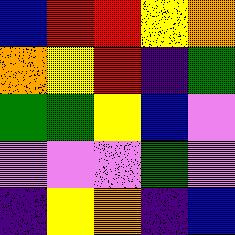[["blue", "red", "red", "yellow", "orange"], ["orange", "yellow", "red", "indigo", "green"], ["green", "green", "yellow", "blue", "violet"], ["violet", "violet", "violet", "green", "violet"], ["indigo", "yellow", "orange", "indigo", "blue"]]